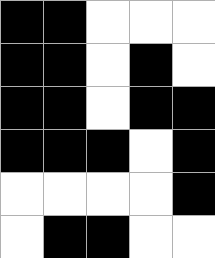[["black", "black", "white", "white", "white"], ["black", "black", "white", "black", "white"], ["black", "black", "white", "black", "black"], ["black", "black", "black", "white", "black"], ["white", "white", "white", "white", "black"], ["white", "black", "black", "white", "white"]]